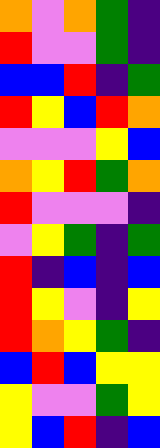[["orange", "violet", "orange", "green", "indigo"], ["red", "violet", "violet", "green", "indigo"], ["blue", "blue", "red", "indigo", "green"], ["red", "yellow", "blue", "red", "orange"], ["violet", "violet", "violet", "yellow", "blue"], ["orange", "yellow", "red", "green", "orange"], ["red", "violet", "violet", "violet", "indigo"], ["violet", "yellow", "green", "indigo", "green"], ["red", "indigo", "blue", "indigo", "blue"], ["red", "yellow", "violet", "indigo", "yellow"], ["red", "orange", "yellow", "green", "indigo"], ["blue", "red", "blue", "yellow", "yellow"], ["yellow", "violet", "violet", "green", "yellow"], ["yellow", "blue", "red", "indigo", "blue"]]